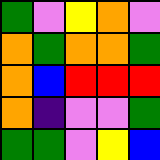[["green", "violet", "yellow", "orange", "violet"], ["orange", "green", "orange", "orange", "green"], ["orange", "blue", "red", "red", "red"], ["orange", "indigo", "violet", "violet", "green"], ["green", "green", "violet", "yellow", "blue"]]